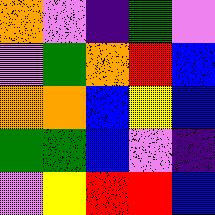[["orange", "violet", "indigo", "green", "violet"], ["violet", "green", "orange", "red", "blue"], ["orange", "orange", "blue", "yellow", "blue"], ["green", "green", "blue", "violet", "indigo"], ["violet", "yellow", "red", "red", "blue"]]